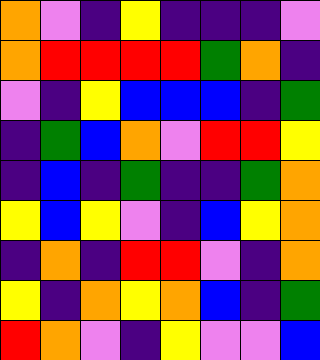[["orange", "violet", "indigo", "yellow", "indigo", "indigo", "indigo", "violet"], ["orange", "red", "red", "red", "red", "green", "orange", "indigo"], ["violet", "indigo", "yellow", "blue", "blue", "blue", "indigo", "green"], ["indigo", "green", "blue", "orange", "violet", "red", "red", "yellow"], ["indigo", "blue", "indigo", "green", "indigo", "indigo", "green", "orange"], ["yellow", "blue", "yellow", "violet", "indigo", "blue", "yellow", "orange"], ["indigo", "orange", "indigo", "red", "red", "violet", "indigo", "orange"], ["yellow", "indigo", "orange", "yellow", "orange", "blue", "indigo", "green"], ["red", "orange", "violet", "indigo", "yellow", "violet", "violet", "blue"]]